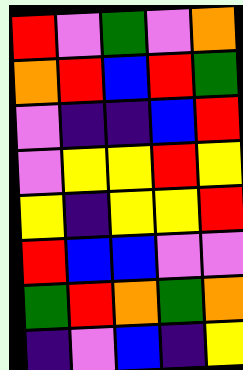[["red", "violet", "green", "violet", "orange"], ["orange", "red", "blue", "red", "green"], ["violet", "indigo", "indigo", "blue", "red"], ["violet", "yellow", "yellow", "red", "yellow"], ["yellow", "indigo", "yellow", "yellow", "red"], ["red", "blue", "blue", "violet", "violet"], ["green", "red", "orange", "green", "orange"], ["indigo", "violet", "blue", "indigo", "yellow"]]